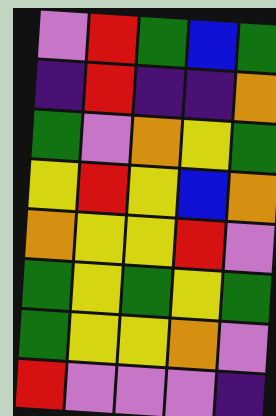[["violet", "red", "green", "blue", "green"], ["indigo", "red", "indigo", "indigo", "orange"], ["green", "violet", "orange", "yellow", "green"], ["yellow", "red", "yellow", "blue", "orange"], ["orange", "yellow", "yellow", "red", "violet"], ["green", "yellow", "green", "yellow", "green"], ["green", "yellow", "yellow", "orange", "violet"], ["red", "violet", "violet", "violet", "indigo"]]